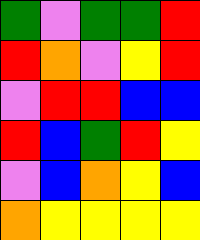[["green", "violet", "green", "green", "red"], ["red", "orange", "violet", "yellow", "red"], ["violet", "red", "red", "blue", "blue"], ["red", "blue", "green", "red", "yellow"], ["violet", "blue", "orange", "yellow", "blue"], ["orange", "yellow", "yellow", "yellow", "yellow"]]